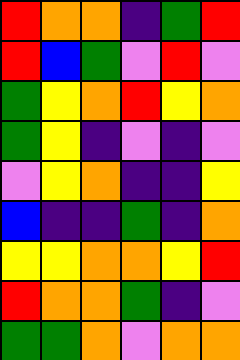[["red", "orange", "orange", "indigo", "green", "red"], ["red", "blue", "green", "violet", "red", "violet"], ["green", "yellow", "orange", "red", "yellow", "orange"], ["green", "yellow", "indigo", "violet", "indigo", "violet"], ["violet", "yellow", "orange", "indigo", "indigo", "yellow"], ["blue", "indigo", "indigo", "green", "indigo", "orange"], ["yellow", "yellow", "orange", "orange", "yellow", "red"], ["red", "orange", "orange", "green", "indigo", "violet"], ["green", "green", "orange", "violet", "orange", "orange"]]